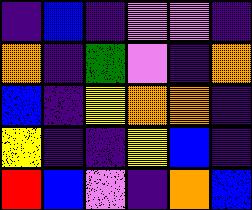[["indigo", "blue", "indigo", "violet", "violet", "indigo"], ["orange", "indigo", "green", "violet", "indigo", "orange"], ["blue", "indigo", "yellow", "orange", "orange", "indigo"], ["yellow", "indigo", "indigo", "yellow", "blue", "indigo"], ["red", "blue", "violet", "indigo", "orange", "blue"]]